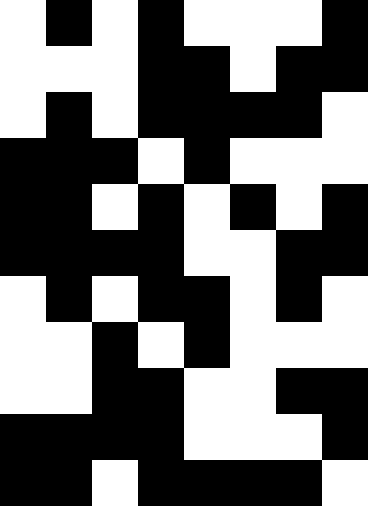[["white", "black", "white", "black", "white", "white", "white", "black"], ["white", "white", "white", "black", "black", "white", "black", "black"], ["white", "black", "white", "black", "black", "black", "black", "white"], ["black", "black", "black", "white", "black", "white", "white", "white"], ["black", "black", "white", "black", "white", "black", "white", "black"], ["black", "black", "black", "black", "white", "white", "black", "black"], ["white", "black", "white", "black", "black", "white", "black", "white"], ["white", "white", "black", "white", "black", "white", "white", "white"], ["white", "white", "black", "black", "white", "white", "black", "black"], ["black", "black", "black", "black", "white", "white", "white", "black"], ["black", "black", "white", "black", "black", "black", "black", "white"]]